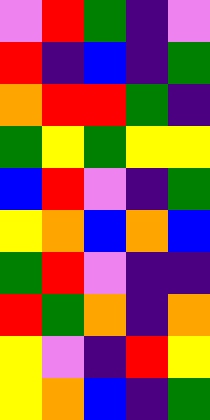[["violet", "red", "green", "indigo", "violet"], ["red", "indigo", "blue", "indigo", "green"], ["orange", "red", "red", "green", "indigo"], ["green", "yellow", "green", "yellow", "yellow"], ["blue", "red", "violet", "indigo", "green"], ["yellow", "orange", "blue", "orange", "blue"], ["green", "red", "violet", "indigo", "indigo"], ["red", "green", "orange", "indigo", "orange"], ["yellow", "violet", "indigo", "red", "yellow"], ["yellow", "orange", "blue", "indigo", "green"]]